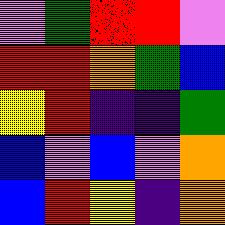[["violet", "green", "red", "red", "violet"], ["red", "red", "orange", "green", "blue"], ["yellow", "red", "indigo", "indigo", "green"], ["blue", "violet", "blue", "violet", "orange"], ["blue", "red", "yellow", "indigo", "orange"]]